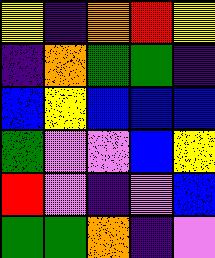[["yellow", "indigo", "orange", "red", "yellow"], ["indigo", "orange", "green", "green", "indigo"], ["blue", "yellow", "blue", "blue", "blue"], ["green", "violet", "violet", "blue", "yellow"], ["red", "violet", "indigo", "violet", "blue"], ["green", "green", "orange", "indigo", "violet"]]